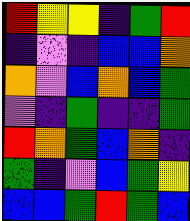[["red", "yellow", "yellow", "indigo", "green", "red"], ["indigo", "violet", "indigo", "blue", "blue", "orange"], ["orange", "violet", "blue", "orange", "blue", "green"], ["violet", "indigo", "green", "indigo", "indigo", "green"], ["red", "orange", "green", "blue", "orange", "indigo"], ["green", "indigo", "violet", "blue", "green", "yellow"], ["blue", "blue", "green", "red", "green", "blue"]]